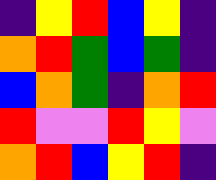[["indigo", "yellow", "red", "blue", "yellow", "indigo"], ["orange", "red", "green", "blue", "green", "indigo"], ["blue", "orange", "green", "indigo", "orange", "red"], ["red", "violet", "violet", "red", "yellow", "violet"], ["orange", "red", "blue", "yellow", "red", "indigo"]]